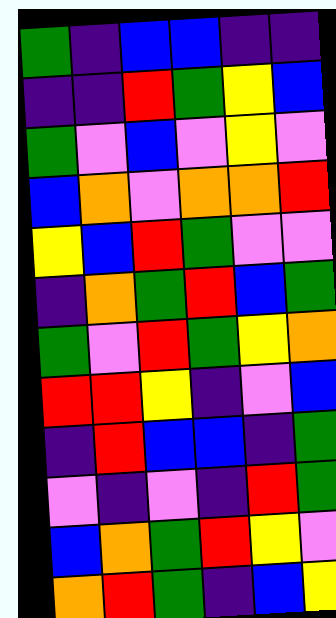[["green", "indigo", "blue", "blue", "indigo", "indigo"], ["indigo", "indigo", "red", "green", "yellow", "blue"], ["green", "violet", "blue", "violet", "yellow", "violet"], ["blue", "orange", "violet", "orange", "orange", "red"], ["yellow", "blue", "red", "green", "violet", "violet"], ["indigo", "orange", "green", "red", "blue", "green"], ["green", "violet", "red", "green", "yellow", "orange"], ["red", "red", "yellow", "indigo", "violet", "blue"], ["indigo", "red", "blue", "blue", "indigo", "green"], ["violet", "indigo", "violet", "indigo", "red", "green"], ["blue", "orange", "green", "red", "yellow", "violet"], ["orange", "red", "green", "indigo", "blue", "yellow"]]